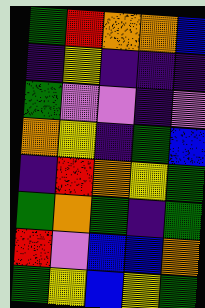[["green", "red", "orange", "orange", "blue"], ["indigo", "yellow", "indigo", "indigo", "indigo"], ["green", "violet", "violet", "indigo", "violet"], ["orange", "yellow", "indigo", "green", "blue"], ["indigo", "red", "orange", "yellow", "green"], ["green", "orange", "green", "indigo", "green"], ["red", "violet", "blue", "blue", "orange"], ["green", "yellow", "blue", "yellow", "green"]]